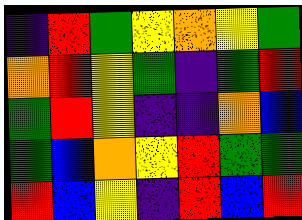[["indigo", "red", "green", "yellow", "orange", "yellow", "green"], ["orange", "red", "yellow", "green", "indigo", "green", "red"], ["green", "red", "yellow", "indigo", "indigo", "orange", "blue"], ["green", "blue", "orange", "yellow", "red", "green", "green"], ["red", "blue", "yellow", "indigo", "red", "blue", "red"]]